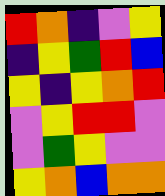[["red", "orange", "indigo", "violet", "yellow"], ["indigo", "yellow", "green", "red", "blue"], ["yellow", "indigo", "yellow", "orange", "red"], ["violet", "yellow", "red", "red", "violet"], ["violet", "green", "yellow", "violet", "violet"], ["yellow", "orange", "blue", "orange", "orange"]]